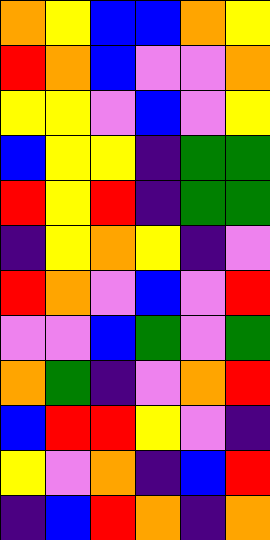[["orange", "yellow", "blue", "blue", "orange", "yellow"], ["red", "orange", "blue", "violet", "violet", "orange"], ["yellow", "yellow", "violet", "blue", "violet", "yellow"], ["blue", "yellow", "yellow", "indigo", "green", "green"], ["red", "yellow", "red", "indigo", "green", "green"], ["indigo", "yellow", "orange", "yellow", "indigo", "violet"], ["red", "orange", "violet", "blue", "violet", "red"], ["violet", "violet", "blue", "green", "violet", "green"], ["orange", "green", "indigo", "violet", "orange", "red"], ["blue", "red", "red", "yellow", "violet", "indigo"], ["yellow", "violet", "orange", "indigo", "blue", "red"], ["indigo", "blue", "red", "orange", "indigo", "orange"]]